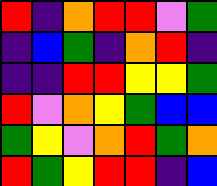[["red", "indigo", "orange", "red", "red", "violet", "green"], ["indigo", "blue", "green", "indigo", "orange", "red", "indigo"], ["indigo", "indigo", "red", "red", "yellow", "yellow", "green"], ["red", "violet", "orange", "yellow", "green", "blue", "blue"], ["green", "yellow", "violet", "orange", "red", "green", "orange"], ["red", "green", "yellow", "red", "red", "indigo", "blue"]]